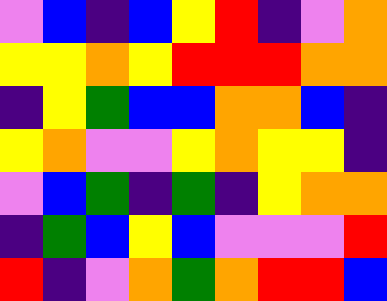[["violet", "blue", "indigo", "blue", "yellow", "red", "indigo", "violet", "orange"], ["yellow", "yellow", "orange", "yellow", "red", "red", "red", "orange", "orange"], ["indigo", "yellow", "green", "blue", "blue", "orange", "orange", "blue", "indigo"], ["yellow", "orange", "violet", "violet", "yellow", "orange", "yellow", "yellow", "indigo"], ["violet", "blue", "green", "indigo", "green", "indigo", "yellow", "orange", "orange"], ["indigo", "green", "blue", "yellow", "blue", "violet", "violet", "violet", "red"], ["red", "indigo", "violet", "orange", "green", "orange", "red", "red", "blue"]]